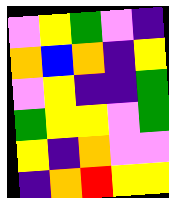[["violet", "yellow", "green", "violet", "indigo"], ["orange", "blue", "orange", "indigo", "yellow"], ["violet", "yellow", "indigo", "indigo", "green"], ["green", "yellow", "yellow", "violet", "green"], ["yellow", "indigo", "orange", "violet", "violet"], ["indigo", "orange", "red", "yellow", "yellow"]]